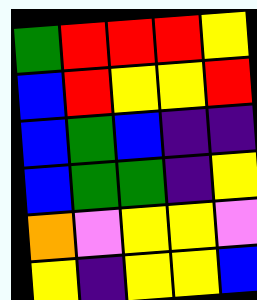[["green", "red", "red", "red", "yellow"], ["blue", "red", "yellow", "yellow", "red"], ["blue", "green", "blue", "indigo", "indigo"], ["blue", "green", "green", "indigo", "yellow"], ["orange", "violet", "yellow", "yellow", "violet"], ["yellow", "indigo", "yellow", "yellow", "blue"]]